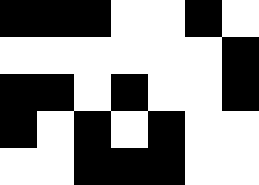[["black", "black", "black", "white", "white", "black", "white"], ["white", "white", "white", "white", "white", "white", "black"], ["black", "black", "white", "black", "white", "white", "black"], ["black", "white", "black", "white", "black", "white", "white"], ["white", "white", "black", "black", "black", "white", "white"]]